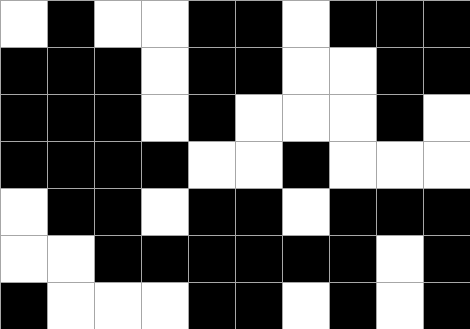[["white", "black", "white", "white", "black", "black", "white", "black", "black", "black"], ["black", "black", "black", "white", "black", "black", "white", "white", "black", "black"], ["black", "black", "black", "white", "black", "white", "white", "white", "black", "white"], ["black", "black", "black", "black", "white", "white", "black", "white", "white", "white"], ["white", "black", "black", "white", "black", "black", "white", "black", "black", "black"], ["white", "white", "black", "black", "black", "black", "black", "black", "white", "black"], ["black", "white", "white", "white", "black", "black", "white", "black", "white", "black"]]